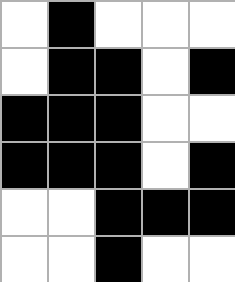[["white", "black", "white", "white", "white"], ["white", "black", "black", "white", "black"], ["black", "black", "black", "white", "white"], ["black", "black", "black", "white", "black"], ["white", "white", "black", "black", "black"], ["white", "white", "black", "white", "white"]]